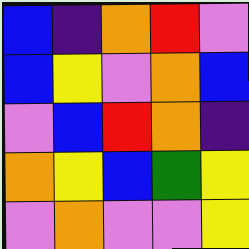[["blue", "indigo", "orange", "red", "violet"], ["blue", "yellow", "violet", "orange", "blue"], ["violet", "blue", "red", "orange", "indigo"], ["orange", "yellow", "blue", "green", "yellow"], ["violet", "orange", "violet", "violet", "yellow"]]